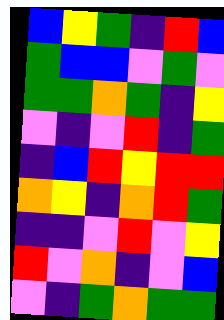[["blue", "yellow", "green", "indigo", "red", "blue"], ["green", "blue", "blue", "violet", "green", "violet"], ["green", "green", "orange", "green", "indigo", "yellow"], ["violet", "indigo", "violet", "red", "indigo", "green"], ["indigo", "blue", "red", "yellow", "red", "red"], ["orange", "yellow", "indigo", "orange", "red", "green"], ["indigo", "indigo", "violet", "red", "violet", "yellow"], ["red", "violet", "orange", "indigo", "violet", "blue"], ["violet", "indigo", "green", "orange", "green", "green"]]